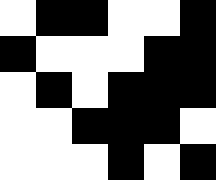[["white", "black", "black", "white", "white", "black"], ["black", "white", "white", "white", "black", "black"], ["white", "black", "white", "black", "black", "black"], ["white", "white", "black", "black", "black", "white"], ["white", "white", "white", "black", "white", "black"]]